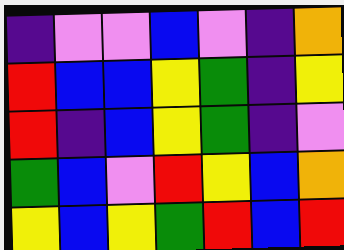[["indigo", "violet", "violet", "blue", "violet", "indigo", "orange"], ["red", "blue", "blue", "yellow", "green", "indigo", "yellow"], ["red", "indigo", "blue", "yellow", "green", "indigo", "violet"], ["green", "blue", "violet", "red", "yellow", "blue", "orange"], ["yellow", "blue", "yellow", "green", "red", "blue", "red"]]